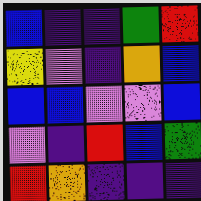[["blue", "indigo", "indigo", "green", "red"], ["yellow", "violet", "indigo", "orange", "blue"], ["blue", "blue", "violet", "violet", "blue"], ["violet", "indigo", "red", "blue", "green"], ["red", "orange", "indigo", "indigo", "indigo"]]